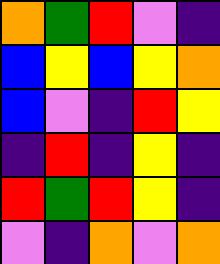[["orange", "green", "red", "violet", "indigo"], ["blue", "yellow", "blue", "yellow", "orange"], ["blue", "violet", "indigo", "red", "yellow"], ["indigo", "red", "indigo", "yellow", "indigo"], ["red", "green", "red", "yellow", "indigo"], ["violet", "indigo", "orange", "violet", "orange"]]